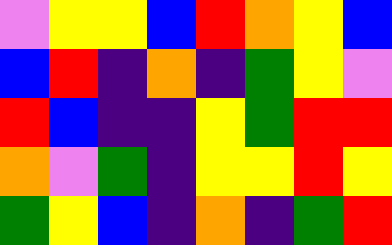[["violet", "yellow", "yellow", "blue", "red", "orange", "yellow", "blue"], ["blue", "red", "indigo", "orange", "indigo", "green", "yellow", "violet"], ["red", "blue", "indigo", "indigo", "yellow", "green", "red", "red"], ["orange", "violet", "green", "indigo", "yellow", "yellow", "red", "yellow"], ["green", "yellow", "blue", "indigo", "orange", "indigo", "green", "red"]]